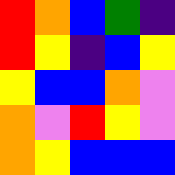[["red", "orange", "blue", "green", "indigo"], ["red", "yellow", "indigo", "blue", "yellow"], ["yellow", "blue", "blue", "orange", "violet"], ["orange", "violet", "red", "yellow", "violet"], ["orange", "yellow", "blue", "blue", "blue"]]